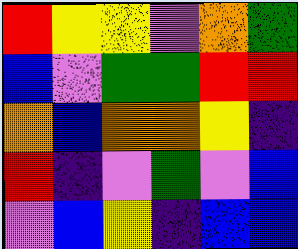[["red", "yellow", "yellow", "violet", "orange", "green"], ["blue", "violet", "green", "green", "red", "red"], ["orange", "blue", "orange", "orange", "yellow", "indigo"], ["red", "indigo", "violet", "green", "violet", "blue"], ["violet", "blue", "yellow", "indigo", "blue", "blue"]]